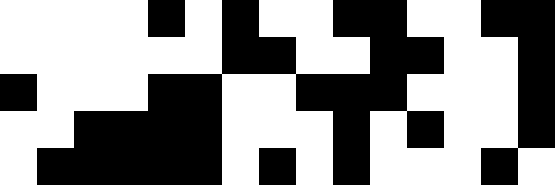[["white", "white", "white", "white", "black", "white", "black", "white", "white", "black", "black", "white", "white", "black", "black"], ["white", "white", "white", "white", "white", "white", "black", "black", "white", "white", "black", "black", "white", "white", "black"], ["black", "white", "white", "white", "black", "black", "white", "white", "black", "black", "black", "white", "white", "white", "black"], ["white", "white", "black", "black", "black", "black", "white", "white", "white", "black", "white", "black", "white", "white", "black"], ["white", "black", "black", "black", "black", "black", "white", "black", "white", "black", "white", "white", "white", "black", "white"]]